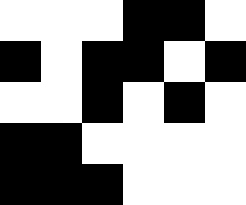[["white", "white", "white", "black", "black", "white"], ["black", "white", "black", "black", "white", "black"], ["white", "white", "black", "white", "black", "white"], ["black", "black", "white", "white", "white", "white"], ["black", "black", "black", "white", "white", "white"]]